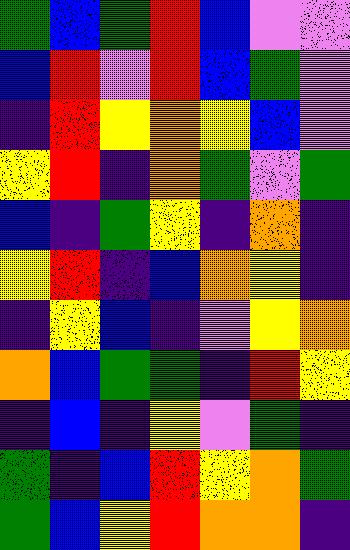[["green", "blue", "green", "red", "blue", "violet", "violet"], ["blue", "red", "violet", "red", "blue", "green", "violet"], ["indigo", "red", "yellow", "orange", "yellow", "blue", "violet"], ["yellow", "red", "indigo", "orange", "green", "violet", "green"], ["blue", "indigo", "green", "yellow", "indigo", "orange", "indigo"], ["yellow", "red", "indigo", "blue", "orange", "yellow", "indigo"], ["indigo", "yellow", "blue", "indigo", "violet", "yellow", "orange"], ["orange", "blue", "green", "green", "indigo", "red", "yellow"], ["indigo", "blue", "indigo", "yellow", "violet", "green", "indigo"], ["green", "indigo", "blue", "red", "yellow", "orange", "green"], ["green", "blue", "yellow", "red", "orange", "orange", "indigo"]]